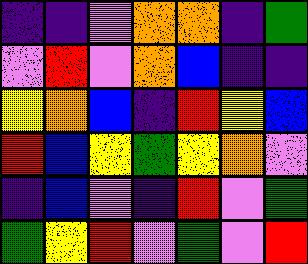[["indigo", "indigo", "violet", "orange", "orange", "indigo", "green"], ["violet", "red", "violet", "orange", "blue", "indigo", "indigo"], ["yellow", "orange", "blue", "indigo", "red", "yellow", "blue"], ["red", "blue", "yellow", "green", "yellow", "orange", "violet"], ["indigo", "blue", "violet", "indigo", "red", "violet", "green"], ["green", "yellow", "red", "violet", "green", "violet", "red"]]